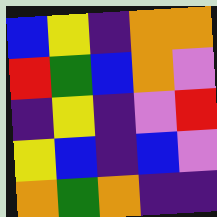[["blue", "yellow", "indigo", "orange", "orange"], ["red", "green", "blue", "orange", "violet"], ["indigo", "yellow", "indigo", "violet", "red"], ["yellow", "blue", "indigo", "blue", "violet"], ["orange", "green", "orange", "indigo", "indigo"]]